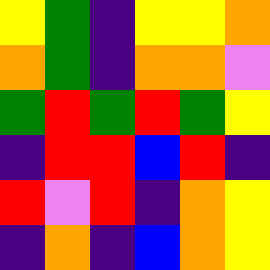[["yellow", "green", "indigo", "yellow", "yellow", "orange"], ["orange", "green", "indigo", "orange", "orange", "violet"], ["green", "red", "green", "red", "green", "yellow"], ["indigo", "red", "red", "blue", "red", "indigo"], ["red", "violet", "red", "indigo", "orange", "yellow"], ["indigo", "orange", "indigo", "blue", "orange", "yellow"]]